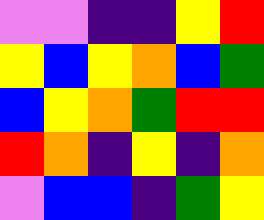[["violet", "violet", "indigo", "indigo", "yellow", "red"], ["yellow", "blue", "yellow", "orange", "blue", "green"], ["blue", "yellow", "orange", "green", "red", "red"], ["red", "orange", "indigo", "yellow", "indigo", "orange"], ["violet", "blue", "blue", "indigo", "green", "yellow"]]